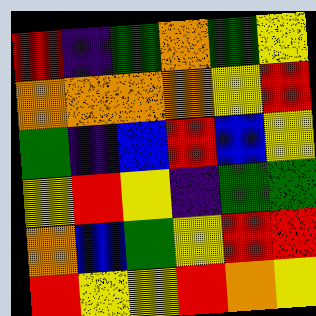[["red", "indigo", "green", "orange", "green", "yellow"], ["orange", "orange", "orange", "orange", "yellow", "red"], ["green", "indigo", "blue", "red", "blue", "yellow"], ["yellow", "red", "yellow", "indigo", "green", "green"], ["orange", "blue", "green", "yellow", "red", "red"], ["red", "yellow", "yellow", "red", "orange", "yellow"]]